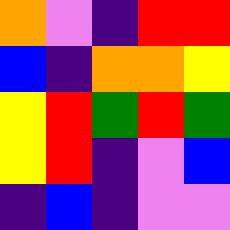[["orange", "violet", "indigo", "red", "red"], ["blue", "indigo", "orange", "orange", "yellow"], ["yellow", "red", "green", "red", "green"], ["yellow", "red", "indigo", "violet", "blue"], ["indigo", "blue", "indigo", "violet", "violet"]]